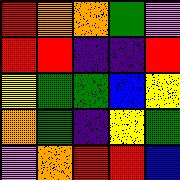[["red", "orange", "orange", "green", "violet"], ["red", "red", "indigo", "indigo", "red"], ["yellow", "green", "green", "blue", "yellow"], ["orange", "green", "indigo", "yellow", "green"], ["violet", "orange", "red", "red", "blue"]]